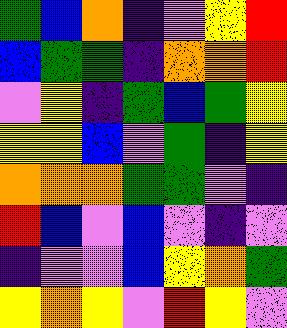[["green", "blue", "orange", "indigo", "violet", "yellow", "red"], ["blue", "green", "green", "indigo", "orange", "orange", "red"], ["violet", "yellow", "indigo", "green", "blue", "green", "yellow"], ["yellow", "yellow", "blue", "violet", "green", "indigo", "yellow"], ["orange", "orange", "orange", "green", "green", "violet", "indigo"], ["red", "blue", "violet", "blue", "violet", "indigo", "violet"], ["indigo", "violet", "violet", "blue", "yellow", "orange", "green"], ["yellow", "orange", "yellow", "violet", "red", "yellow", "violet"]]